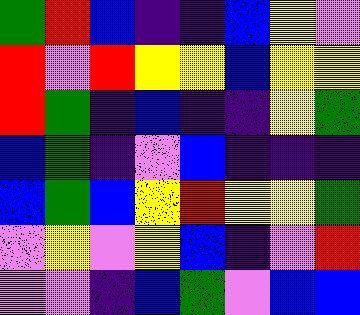[["green", "red", "blue", "indigo", "indigo", "blue", "yellow", "violet"], ["red", "violet", "red", "yellow", "yellow", "blue", "yellow", "yellow"], ["red", "green", "indigo", "blue", "indigo", "indigo", "yellow", "green"], ["blue", "green", "indigo", "violet", "blue", "indigo", "indigo", "indigo"], ["blue", "green", "blue", "yellow", "red", "yellow", "yellow", "green"], ["violet", "yellow", "violet", "yellow", "blue", "indigo", "violet", "red"], ["violet", "violet", "indigo", "blue", "green", "violet", "blue", "blue"]]